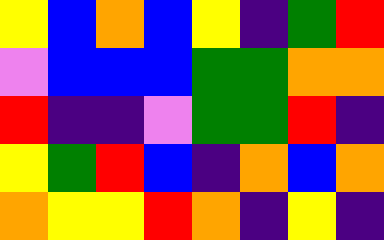[["yellow", "blue", "orange", "blue", "yellow", "indigo", "green", "red"], ["violet", "blue", "blue", "blue", "green", "green", "orange", "orange"], ["red", "indigo", "indigo", "violet", "green", "green", "red", "indigo"], ["yellow", "green", "red", "blue", "indigo", "orange", "blue", "orange"], ["orange", "yellow", "yellow", "red", "orange", "indigo", "yellow", "indigo"]]